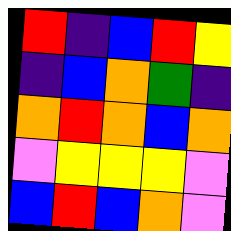[["red", "indigo", "blue", "red", "yellow"], ["indigo", "blue", "orange", "green", "indigo"], ["orange", "red", "orange", "blue", "orange"], ["violet", "yellow", "yellow", "yellow", "violet"], ["blue", "red", "blue", "orange", "violet"]]